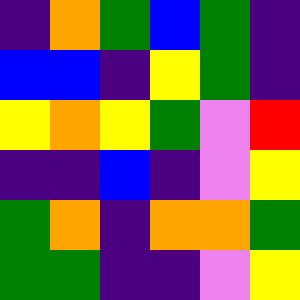[["indigo", "orange", "green", "blue", "green", "indigo"], ["blue", "blue", "indigo", "yellow", "green", "indigo"], ["yellow", "orange", "yellow", "green", "violet", "red"], ["indigo", "indigo", "blue", "indigo", "violet", "yellow"], ["green", "orange", "indigo", "orange", "orange", "green"], ["green", "green", "indigo", "indigo", "violet", "yellow"]]